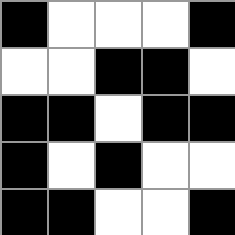[["black", "white", "white", "white", "black"], ["white", "white", "black", "black", "white"], ["black", "black", "white", "black", "black"], ["black", "white", "black", "white", "white"], ["black", "black", "white", "white", "black"]]